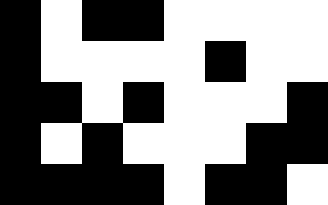[["black", "white", "black", "black", "white", "white", "white", "white"], ["black", "white", "white", "white", "white", "black", "white", "white"], ["black", "black", "white", "black", "white", "white", "white", "black"], ["black", "white", "black", "white", "white", "white", "black", "black"], ["black", "black", "black", "black", "white", "black", "black", "white"]]